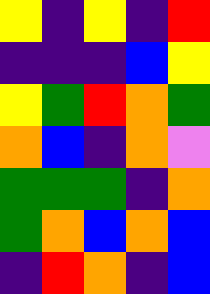[["yellow", "indigo", "yellow", "indigo", "red"], ["indigo", "indigo", "indigo", "blue", "yellow"], ["yellow", "green", "red", "orange", "green"], ["orange", "blue", "indigo", "orange", "violet"], ["green", "green", "green", "indigo", "orange"], ["green", "orange", "blue", "orange", "blue"], ["indigo", "red", "orange", "indigo", "blue"]]